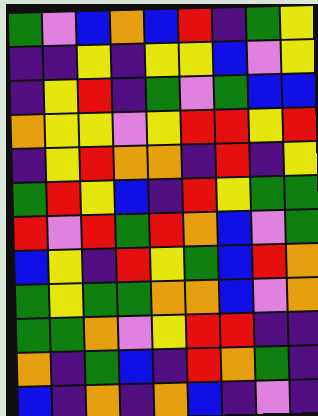[["green", "violet", "blue", "orange", "blue", "red", "indigo", "green", "yellow"], ["indigo", "indigo", "yellow", "indigo", "yellow", "yellow", "blue", "violet", "yellow"], ["indigo", "yellow", "red", "indigo", "green", "violet", "green", "blue", "blue"], ["orange", "yellow", "yellow", "violet", "yellow", "red", "red", "yellow", "red"], ["indigo", "yellow", "red", "orange", "orange", "indigo", "red", "indigo", "yellow"], ["green", "red", "yellow", "blue", "indigo", "red", "yellow", "green", "green"], ["red", "violet", "red", "green", "red", "orange", "blue", "violet", "green"], ["blue", "yellow", "indigo", "red", "yellow", "green", "blue", "red", "orange"], ["green", "yellow", "green", "green", "orange", "orange", "blue", "violet", "orange"], ["green", "green", "orange", "violet", "yellow", "red", "red", "indigo", "indigo"], ["orange", "indigo", "green", "blue", "indigo", "red", "orange", "green", "indigo"], ["blue", "indigo", "orange", "indigo", "orange", "blue", "indigo", "violet", "indigo"]]